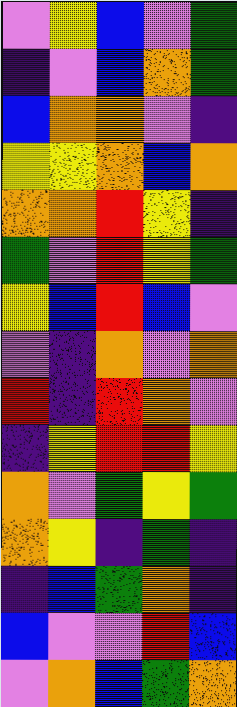[["violet", "yellow", "blue", "violet", "green"], ["indigo", "violet", "blue", "orange", "green"], ["blue", "orange", "orange", "violet", "indigo"], ["yellow", "yellow", "orange", "blue", "orange"], ["orange", "orange", "red", "yellow", "indigo"], ["green", "violet", "red", "yellow", "green"], ["yellow", "blue", "red", "blue", "violet"], ["violet", "indigo", "orange", "violet", "orange"], ["red", "indigo", "red", "orange", "violet"], ["indigo", "yellow", "red", "red", "yellow"], ["orange", "violet", "green", "yellow", "green"], ["orange", "yellow", "indigo", "green", "indigo"], ["indigo", "blue", "green", "orange", "indigo"], ["blue", "violet", "violet", "red", "blue"], ["violet", "orange", "blue", "green", "orange"]]